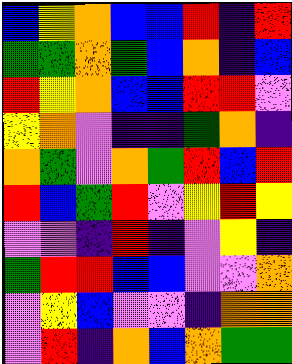[["blue", "yellow", "orange", "blue", "blue", "red", "indigo", "red"], ["green", "green", "orange", "green", "blue", "orange", "indigo", "blue"], ["red", "yellow", "orange", "blue", "blue", "red", "red", "violet"], ["yellow", "orange", "violet", "indigo", "indigo", "green", "orange", "indigo"], ["orange", "green", "violet", "orange", "green", "red", "blue", "red"], ["red", "blue", "green", "red", "violet", "yellow", "red", "yellow"], ["violet", "violet", "indigo", "red", "indigo", "violet", "yellow", "indigo"], ["green", "red", "red", "blue", "blue", "violet", "violet", "orange"], ["violet", "yellow", "blue", "violet", "violet", "indigo", "orange", "orange"], ["violet", "red", "indigo", "orange", "blue", "orange", "green", "green"]]